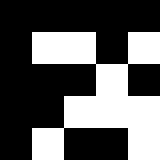[["black", "black", "black", "black", "black"], ["black", "white", "white", "black", "white"], ["black", "black", "black", "white", "black"], ["black", "black", "white", "white", "white"], ["black", "white", "black", "black", "white"]]